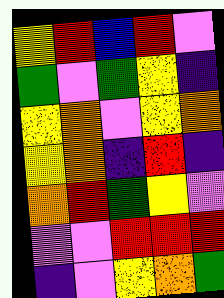[["yellow", "red", "blue", "red", "violet"], ["green", "violet", "green", "yellow", "indigo"], ["yellow", "orange", "violet", "yellow", "orange"], ["yellow", "orange", "indigo", "red", "indigo"], ["orange", "red", "green", "yellow", "violet"], ["violet", "violet", "red", "red", "red"], ["indigo", "violet", "yellow", "orange", "green"]]